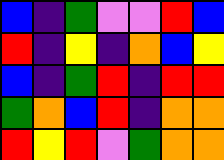[["blue", "indigo", "green", "violet", "violet", "red", "blue"], ["red", "indigo", "yellow", "indigo", "orange", "blue", "yellow"], ["blue", "indigo", "green", "red", "indigo", "red", "red"], ["green", "orange", "blue", "red", "indigo", "orange", "orange"], ["red", "yellow", "red", "violet", "green", "orange", "orange"]]